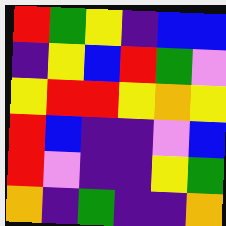[["red", "green", "yellow", "indigo", "blue", "blue"], ["indigo", "yellow", "blue", "red", "green", "violet"], ["yellow", "red", "red", "yellow", "orange", "yellow"], ["red", "blue", "indigo", "indigo", "violet", "blue"], ["red", "violet", "indigo", "indigo", "yellow", "green"], ["orange", "indigo", "green", "indigo", "indigo", "orange"]]